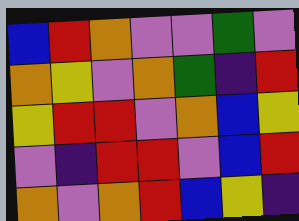[["blue", "red", "orange", "violet", "violet", "green", "violet"], ["orange", "yellow", "violet", "orange", "green", "indigo", "red"], ["yellow", "red", "red", "violet", "orange", "blue", "yellow"], ["violet", "indigo", "red", "red", "violet", "blue", "red"], ["orange", "violet", "orange", "red", "blue", "yellow", "indigo"]]